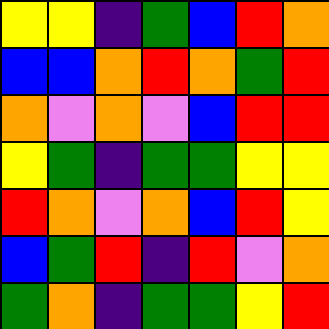[["yellow", "yellow", "indigo", "green", "blue", "red", "orange"], ["blue", "blue", "orange", "red", "orange", "green", "red"], ["orange", "violet", "orange", "violet", "blue", "red", "red"], ["yellow", "green", "indigo", "green", "green", "yellow", "yellow"], ["red", "orange", "violet", "orange", "blue", "red", "yellow"], ["blue", "green", "red", "indigo", "red", "violet", "orange"], ["green", "orange", "indigo", "green", "green", "yellow", "red"]]